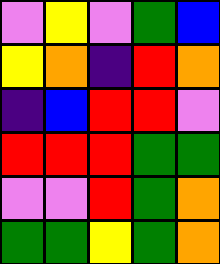[["violet", "yellow", "violet", "green", "blue"], ["yellow", "orange", "indigo", "red", "orange"], ["indigo", "blue", "red", "red", "violet"], ["red", "red", "red", "green", "green"], ["violet", "violet", "red", "green", "orange"], ["green", "green", "yellow", "green", "orange"]]